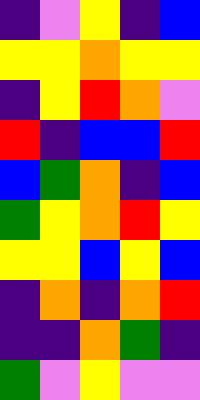[["indigo", "violet", "yellow", "indigo", "blue"], ["yellow", "yellow", "orange", "yellow", "yellow"], ["indigo", "yellow", "red", "orange", "violet"], ["red", "indigo", "blue", "blue", "red"], ["blue", "green", "orange", "indigo", "blue"], ["green", "yellow", "orange", "red", "yellow"], ["yellow", "yellow", "blue", "yellow", "blue"], ["indigo", "orange", "indigo", "orange", "red"], ["indigo", "indigo", "orange", "green", "indigo"], ["green", "violet", "yellow", "violet", "violet"]]